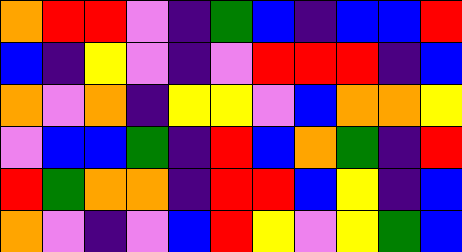[["orange", "red", "red", "violet", "indigo", "green", "blue", "indigo", "blue", "blue", "red"], ["blue", "indigo", "yellow", "violet", "indigo", "violet", "red", "red", "red", "indigo", "blue"], ["orange", "violet", "orange", "indigo", "yellow", "yellow", "violet", "blue", "orange", "orange", "yellow"], ["violet", "blue", "blue", "green", "indigo", "red", "blue", "orange", "green", "indigo", "red"], ["red", "green", "orange", "orange", "indigo", "red", "red", "blue", "yellow", "indigo", "blue"], ["orange", "violet", "indigo", "violet", "blue", "red", "yellow", "violet", "yellow", "green", "blue"]]